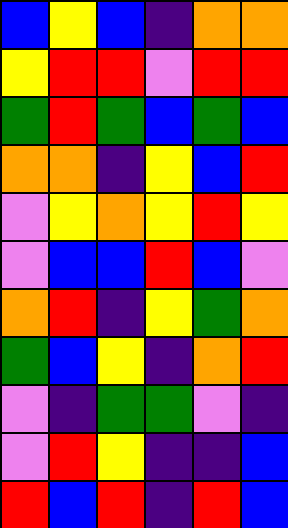[["blue", "yellow", "blue", "indigo", "orange", "orange"], ["yellow", "red", "red", "violet", "red", "red"], ["green", "red", "green", "blue", "green", "blue"], ["orange", "orange", "indigo", "yellow", "blue", "red"], ["violet", "yellow", "orange", "yellow", "red", "yellow"], ["violet", "blue", "blue", "red", "blue", "violet"], ["orange", "red", "indigo", "yellow", "green", "orange"], ["green", "blue", "yellow", "indigo", "orange", "red"], ["violet", "indigo", "green", "green", "violet", "indigo"], ["violet", "red", "yellow", "indigo", "indigo", "blue"], ["red", "blue", "red", "indigo", "red", "blue"]]